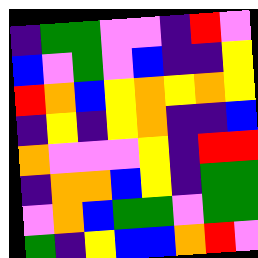[["indigo", "green", "green", "violet", "violet", "indigo", "red", "violet"], ["blue", "violet", "green", "violet", "blue", "indigo", "indigo", "yellow"], ["red", "orange", "blue", "yellow", "orange", "yellow", "orange", "yellow"], ["indigo", "yellow", "indigo", "yellow", "orange", "indigo", "indigo", "blue"], ["orange", "violet", "violet", "violet", "yellow", "indigo", "red", "red"], ["indigo", "orange", "orange", "blue", "yellow", "indigo", "green", "green"], ["violet", "orange", "blue", "green", "green", "violet", "green", "green"], ["green", "indigo", "yellow", "blue", "blue", "orange", "red", "violet"]]